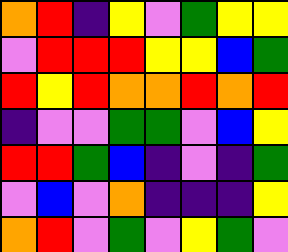[["orange", "red", "indigo", "yellow", "violet", "green", "yellow", "yellow"], ["violet", "red", "red", "red", "yellow", "yellow", "blue", "green"], ["red", "yellow", "red", "orange", "orange", "red", "orange", "red"], ["indigo", "violet", "violet", "green", "green", "violet", "blue", "yellow"], ["red", "red", "green", "blue", "indigo", "violet", "indigo", "green"], ["violet", "blue", "violet", "orange", "indigo", "indigo", "indigo", "yellow"], ["orange", "red", "violet", "green", "violet", "yellow", "green", "violet"]]